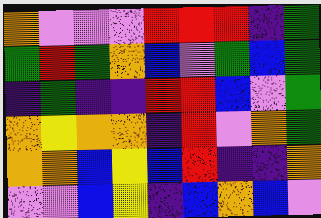[["orange", "violet", "violet", "violet", "red", "red", "red", "indigo", "green"], ["green", "red", "green", "orange", "blue", "violet", "green", "blue", "green"], ["indigo", "green", "indigo", "indigo", "red", "red", "blue", "violet", "green"], ["orange", "yellow", "orange", "orange", "indigo", "red", "violet", "orange", "green"], ["orange", "orange", "blue", "yellow", "blue", "red", "indigo", "indigo", "orange"], ["violet", "violet", "blue", "yellow", "indigo", "blue", "orange", "blue", "violet"]]